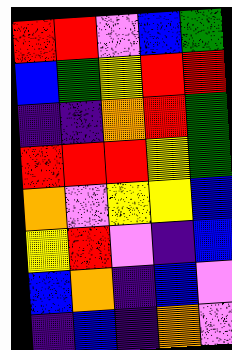[["red", "red", "violet", "blue", "green"], ["blue", "green", "yellow", "red", "red"], ["indigo", "indigo", "orange", "red", "green"], ["red", "red", "red", "yellow", "green"], ["orange", "violet", "yellow", "yellow", "blue"], ["yellow", "red", "violet", "indigo", "blue"], ["blue", "orange", "indigo", "blue", "violet"], ["indigo", "blue", "indigo", "orange", "violet"]]